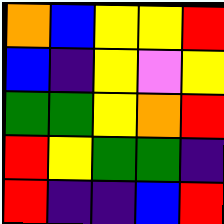[["orange", "blue", "yellow", "yellow", "red"], ["blue", "indigo", "yellow", "violet", "yellow"], ["green", "green", "yellow", "orange", "red"], ["red", "yellow", "green", "green", "indigo"], ["red", "indigo", "indigo", "blue", "red"]]